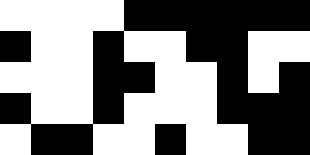[["white", "white", "white", "white", "black", "black", "black", "black", "black", "black"], ["black", "white", "white", "black", "white", "white", "black", "black", "white", "white"], ["white", "white", "white", "black", "black", "white", "white", "black", "white", "black"], ["black", "white", "white", "black", "white", "white", "white", "black", "black", "black"], ["white", "black", "black", "white", "white", "black", "white", "white", "black", "black"]]